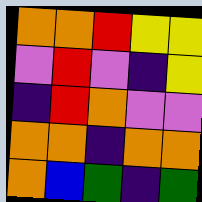[["orange", "orange", "red", "yellow", "yellow"], ["violet", "red", "violet", "indigo", "yellow"], ["indigo", "red", "orange", "violet", "violet"], ["orange", "orange", "indigo", "orange", "orange"], ["orange", "blue", "green", "indigo", "green"]]